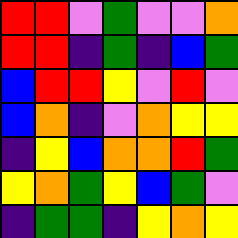[["red", "red", "violet", "green", "violet", "violet", "orange"], ["red", "red", "indigo", "green", "indigo", "blue", "green"], ["blue", "red", "red", "yellow", "violet", "red", "violet"], ["blue", "orange", "indigo", "violet", "orange", "yellow", "yellow"], ["indigo", "yellow", "blue", "orange", "orange", "red", "green"], ["yellow", "orange", "green", "yellow", "blue", "green", "violet"], ["indigo", "green", "green", "indigo", "yellow", "orange", "yellow"]]